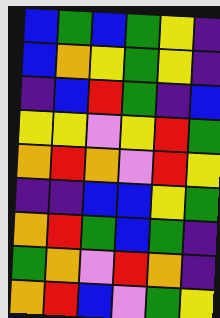[["blue", "green", "blue", "green", "yellow", "indigo"], ["blue", "orange", "yellow", "green", "yellow", "indigo"], ["indigo", "blue", "red", "green", "indigo", "blue"], ["yellow", "yellow", "violet", "yellow", "red", "green"], ["orange", "red", "orange", "violet", "red", "yellow"], ["indigo", "indigo", "blue", "blue", "yellow", "green"], ["orange", "red", "green", "blue", "green", "indigo"], ["green", "orange", "violet", "red", "orange", "indigo"], ["orange", "red", "blue", "violet", "green", "yellow"]]